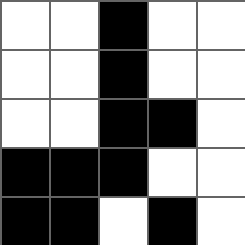[["white", "white", "black", "white", "white"], ["white", "white", "black", "white", "white"], ["white", "white", "black", "black", "white"], ["black", "black", "black", "white", "white"], ["black", "black", "white", "black", "white"]]